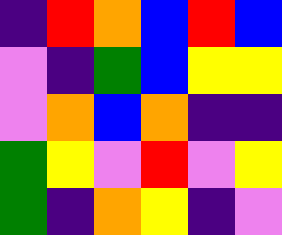[["indigo", "red", "orange", "blue", "red", "blue"], ["violet", "indigo", "green", "blue", "yellow", "yellow"], ["violet", "orange", "blue", "orange", "indigo", "indigo"], ["green", "yellow", "violet", "red", "violet", "yellow"], ["green", "indigo", "orange", "yellow", "indigo", "violet"]]